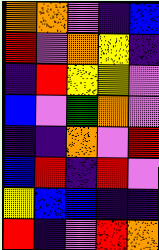[["orange", "orange", "violet", "indigo", "blue"], ["red", "violet", "orange", "yellow", "indigo"], ["indigo", "red", "yellow", "yellow", "violet"], ["blue", "violet", "green", "orange", "violet"], ["indigo", "indigo", "orange", "violet", "red"], ["blue", "red", "indigo", "red", "violet"], ["yellow", "blue", "blue", "indigo", "indigo"], ["red", "indigo", "violet", "red", "orange"]]